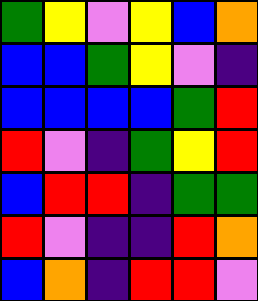[["green", "yellow", "violet", "yellow", "blue", "orange"], ["blue", "blue", "green", "yellow", "violet", "indigo"], ["blue", "blue", "blue", "blue", "green", "red"], ["red", "violet", "indigo", "green", "yellow", "red"], ["blue", "red", "red", "indigo", "green", "green"], ["red", "violet", "indigo", "indigo", "red", "orange"], ["blue", "orange", "indigo", "red", "red", "violet"]]